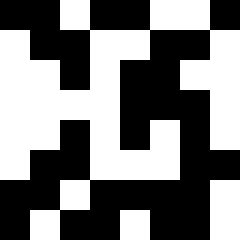[["black", "black", "white", "black", "black", "white", "white", "black"], ["white", "black", "black", "white", "white", "black", "black", "white"], ["white", "white", "black", "white", "black", "black", "white", "white"], ["white", "white", "white", "white", "black", "black", "black", "white"], ["white", "white", "black", "white", "black", "white", "black", "white"], ["white", "black", "black", "white", "white", "white", "black", "black"], ["black", "black", "white", "black", "black", "black", "black", "white"], ["black", "white", "black", "black", "white", "black", "black", "white"]]